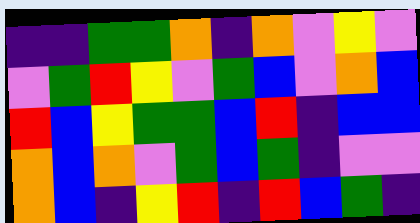[["indigo", "indigo", "green", "green", "orange", "indigo", "orange", "violet", "yellow", "violet"], ["violet", "green", "red", "yellow", "violet", "green", "blue", "violet", "orange", "blue"], ["red", "blue", "yellow", "green", "green", "blue", "red", "indigo", "blue", "blue"], ["orange", "blue", "orange", "violet", "green", "blue", "green", "indigo", "violet", "violet"], ["orange", "blue", "indigo", "yellow", "red", "indigo", "red", "blue", "green", "indigo"]]